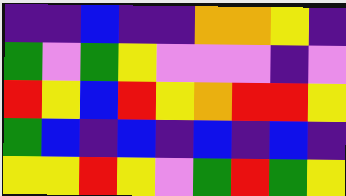[["indigo", "indigo", "blue", "indigo", "indigo", "orange", "orange", "yellow", "indigo"], ["green", "violet", "green", "yellow", "violet", "violet", "violet", "indigo", "violet"], ["red", "yellow", "blue", "red", "yellow", "orange", "red", "red", "yellow"], ["green", "blue", "indigo", "blue", "indigo", "blue", "indigo", "blue", "indigo"], ["yellow", "yellow", "red", "yellow", "violet", "green", "red", "green", "yellow"]]